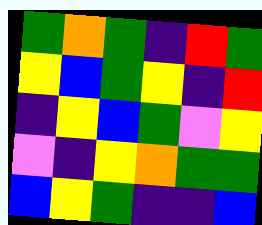[["green", "orange", "green", "indigo", "red", "green"], ["yellow", "blue", "green", "yellow", "indigo", "red"], ["indigo", "yellow", "blue", "green", "violet", "yellow"], ["violet", "indigo", "yellow", "orange", "green", "green"], ["blue", "yellow", "green", "indigo", "indigo", "blue"]]